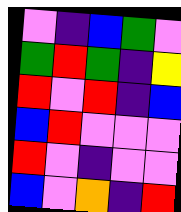[["violet", "indigo", "blue", "green", "violet"], ["green", "red", "green", "indigo", "yellow"], ["red", "violet", "red", "indigo", "blue"], ["blue", "red", "violet", "violet", "violet"], ["red", "violet", "indigo", "violet", "violet"], ["blue", "violet", "orange", "indigo", "red"]]